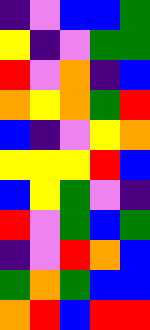[["indigo", "violet", "blue", "blue", "green"], ["yellow", "indigo", "violet", "green", "green"], ["red", "violet", "orange", "indigo", "blue"], ["orange", "yellow", "orange", "green", "red"], ["blue", "indigo", "violet", "yellow", "orange"], ["yellow", "yellow", "yellow", "red", "blue"], ["blue", "yellow", "green", "violet", "indigo"], ["red", "violet", "green", "blue", "green"], ["indigo", "violet", "red", "orange", "blue"], ["green", "orange", "green", "blue", "blue"], ["orange", "red", "blue", "red", "red"]]